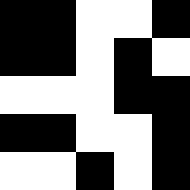[["black", "black", "white", "white", "black"], ["black", "black", "white", "black", "white"], ["white", "white", "white", "black", "black"], ["black", "black", "white", "white", "black"], ["white", "white", "black", "white", "black"]]